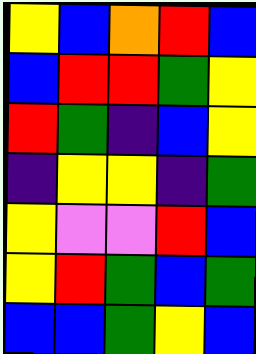[["yellow", "blue", "orange", "red", "blue"], ["blue", "red", "red", "green", "yellow"], ["red", "green", "indigo", "blue", "yellow"], ["indigo", "yellow", "yellow", "indigo", "green"], ["yellow", "violet", "violet", "red", "blue"], ["yellow", "red", "green", "blue", "green"], ["blue", "blue", "green", "yellow", "blue"]]